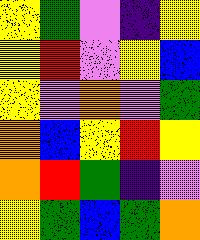[["yellow", "green", "violet", "indigo", "yellow"], ["yellow", "red", "violet", "yellow", "blue"], ["yellow", "violet", "orange", "violet", "green"], ["orange", "blue", "yellow", "red", "yellow"], ["orange", "red", "green", "indigo", "violet"], ["yellow", "green", "blue", "green", "orange"]]